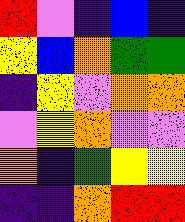[["red", "violet", "indigo", "blue", "indigo"], ["yellow", "blue", "orange", "green", "green"], ["indigo", "yellow", "violet", "orange", "orange"], ["violet", "yellow", "orange", "violet", "violet"], ["orange", "indigo", "green", "yellow", "yellow"], ["indigo", "indigo", "orange", "red", "red"]]